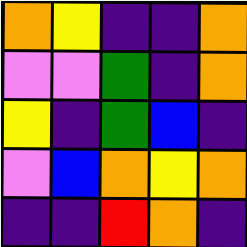[["orange", "yellow", "indigo", "indigo", "orange"], ["violet", "violet", "green", "indigo", "orange"], ["yellow", "indigo", "green", "blue", "indigo"], ["violet", "blue", "orange", "yellow", "orange"], ["indigo", "indigo", "red", "orange", "indigo"]]